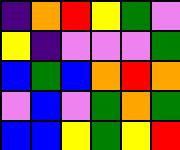[["indigo", "orange", "red", "yellow", "green", "violet"], ["yellow", "indigo", "violet", "violet", "violet", "green"], ["blue", "green", "blue", "orange", "red", "orange"], ["violet", "blue", "violet", "green", "orange", "green"], ["blue", "blue", "yellow", "green", "yellow", "red"]]